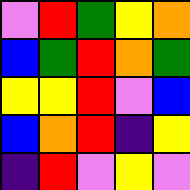[["violet", "red", "green", "yellow", "orange"], ["blue", "green", "red", "orange", "green"], ["yellow", "yellow", "red", "violet", "blue"], ["blue", "orange", "red", "indigo", "yellow"], ["indigo", "red", "violet", "yellow", "violet"]]